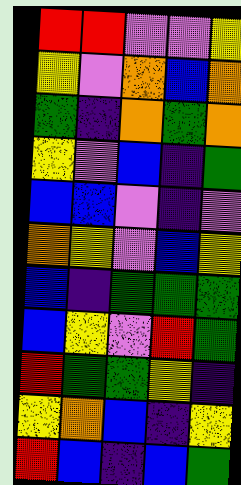[["red", "red", "violet", "violet", "yellow"], ["yellow", "violet", "orange", "blue", "orange"], ["green", "indigo", "orange", "green", "orange"], ["yellow", "violet", "blue", "indigo", "green"], ["blue", "blue", "violet", "indigo", "violet"], ["orange", "yellow", "violet", "blue", "yellow"], ["blue", "indigo", "green", "green", "green"], ["blue", "yellow", "violet", "red", "green"], ["red", "green", "green", "yellow", "indigo"], ["yellow", "orange", "blue", "indigo", "yellow"], ["red", "blue", "indigo", "blue", "green"]]